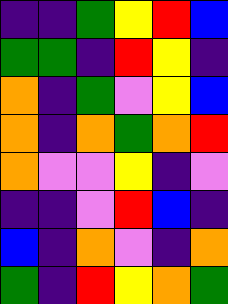[["indigo", "indigo", "green", "yellow", "red", "blue"], ["green", "green", "indigo", "red", "yellow", "indigo"], ["orange", "indigo", "green", "violet", "yellow", "blue"], ["orange", "indigo", "orange", "green", "orange", "red"], ["orange", "violet", "violet", "yellow", "indigo", "violet"], ["indigo", "indigo", "violet", "red", "blue", "indigo"], ["blue", "indigo", "orange", "violet", "indigo", "orange"], ["green", "indigo", "red", "yellow", "orange", "green"]]